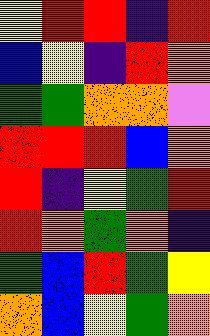[["yellow", "red", "red", "indigo", "red"], ["blue", "yellow", "indigo", "red", "orange"], ["green", "green", "orange", "orange", "violet"], ["red", "red", "red", "blue", "orange"], ["red", "indigo", "yellow", "green", "red"], ["red", "orange", "green", "orange", "indigo"], ["green", "blue", "red", "green", "yellow"], ["orange", "blue", "yellow", "green", "orange"]]